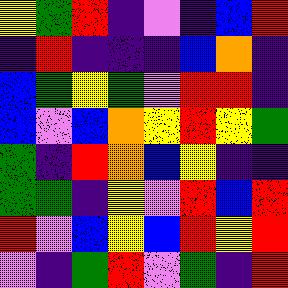[["yellow", "green", "red", "indigo", "violet", "indigo", "blue", "red"], ["indigo", "red", "indigo", "indigo", "indigo", "blue", "orange", "indigo"], ["blue", "green", "yellow", "green", "violet", "red", "red", "indigo"], ["blue", "violet", "blue", "orange", "yellow", "red", "yellow", "green"], ["green", "indigo", "red", "orange", "blue", "yellow", "indigo", "indigo"], ["green", "green", "indigo", "yellow", "violet", "red", "blue", "red"], ["red", "violet", "blue", "yellow", "blue", "red", "yellow", "red"], ["violet", "indigo", "green", "red", "violet", "green", "indigo", "red"]]